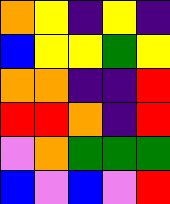[["orange", "yellow", "indigo", "yellow", "indigo"], ["blue", "yellow", "yellow", "green", "yellow"], ["orange", "orange", "indigo", "indigo", "red"], ["red", "red", "orange", "indigo", "red"], ["violet", "orange", "green", "green", "green"], ["blue", "violet", "blue", "violet", "red"]]